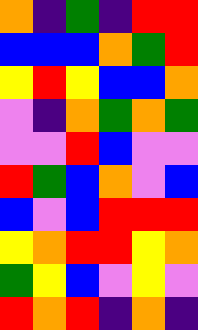[["orange", "indigo", "green", "indigo", "red", "red"], ["blue", "blue", "blue", "orange", "green", "red"], ["yellow", "red", "yellow", "blue", "blue", "orange"], ["violet", "indigo", "orange", "green", "orange", "green"], ["violet", "violet", "red", "blue", "violet", "violet"], ["red", "green", "blue", "orange", "violet", "blue"], ["blue", "violet", "blue", "red", "red", "red"], ["yellow", "orange", "red", "red", "yellow", "orange"], ["green", "yellow", "blue", "violet", "yellow", "violet"], ["red", "orange", "red", "indigo", "orange", "indigo"]]